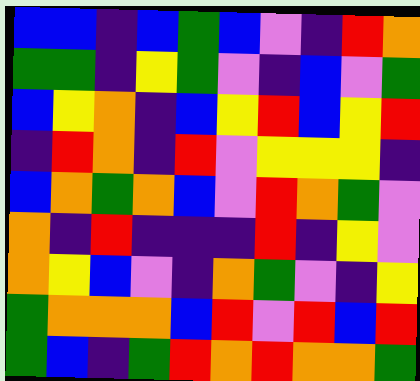[["blue", "blue", "indigo", "blue", "green", "blue", "violet", "indigo", "red", "orange"], ["green", "green", "indigo", "yellow", "green", "violet", "indigo", "blue", "violet", "green"], ["blue", "yellow", "orange", "indigo", "blue", "yellow", "red", "blue", "yellow", "red"], ["indigo", "red", "orange", "indigo", "red", "violet", "yellow", "yellow", "yellow", "indigo"], ["blue", "orange", "green", "orange", "blue", "violet", "red", "orange", "green", "violet"], ["orange", "indigo", "red", "indigo", "indigo", "indigo", "red", "indigo", "yellow", "violet"], ["orange", "yellow", "blue", "violet", "indigo", "orange", "green", "violet", "indigo", "yellow"], ["green", "orange", "orange", "orange", "blue", "red", "violet", "red", "blue", "red"], ["green", "blue", "indigo", "green", "red", "orange", "red", "orange", "orange", "green"]]